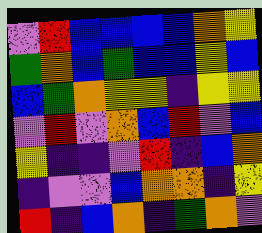[["violet", "red", "blue", "blue", "blue", "blue", "orange", "yellow"], ["green", "orange", "blue", "green", "blue", "blue", "yellow", "blue"], ["blue", "green", "orange", "yellow", "yellow", "indigo", "yellow", "yellow"], ["violet", "red", "violet", "orange", "blue", "red", "violet", "blue"], ["yellow", "indigo", "indigo", "violet", "red", "indigo", "blue", "orange"], ["indigo", "violet", "violet", "blue", "orange", "orange", "indigo", "yellow"], ["red", "indigo", "blue", "orange", "indigo", "green", "orange", "violet"]]